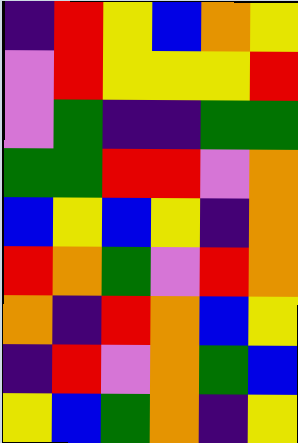[["indigo", "red", "yellow", "blue", "orange", "yellow"], ["violet", "red", "yellow", "yellow", "yellow", "red"], ["violet", "green", "indigo", "indigo", "green", "green"], ["green", "green", "red", "red", "violet", "orange"], ["blue", "yellow", "blue", "yellow", "indigo", "orange"], ["red", "orange", "green", "violet", "red", "orange"], ["orange", "indigo", "red", "orange", "blue", "yellow"], ["indigo", "red", "violet", "orange", "green", "blue"], ["yellow", "blue", "green", "orange", "indigo", "yellow"]]